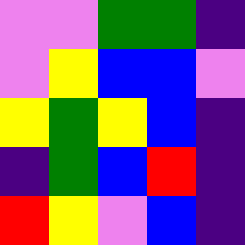[["violet", "violet", "green", "green", "indigo"], ["violet", "yellow", "blue", "blue", "violet"], ["yellow", "green", "yellow", "blue", "indigo"], ["indigo", "green", "blue", "red", "indigo"], ["red", "yellow", "violet", "blue", "indigo"]]